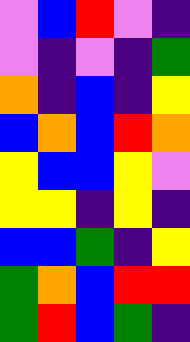[["violet", "blue", "red", "violet", "indigo"], ["violet", "indigo", "violet", "indigo", "green"], ["orange", "indigo", "blue", "indigo", "yellow"], ["blue", "orange", "blue", "red", "orange"], ["yellow", "blue", "blue", "yellow", "violet"], ["yellow", "yellow", "indigo", "yellow", "indigo"], ["blue", "blue", "green", "indigo", "yellow"], ["green", "orange", "blue", "red", "red"], ["green", "red", "blue", "green", "indigo"]]